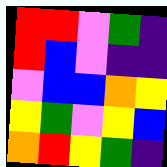[["red", "red", "violet", "green", "indigo"], ["red", "blue", "violet", "indigo", "indigo"], ["violet", "blue", "blue", "orange", "yellow"], ["yellow", "green", "violet", "yellow", "blue"], ["orange", "red", "yellow", "green", "indigo"]]